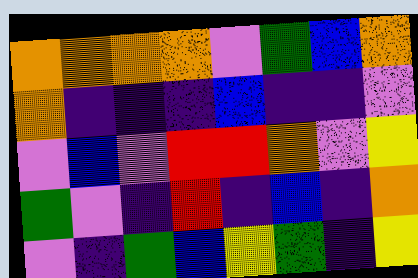[["orange", "orange", "orange", "orange", "violet", "green", "blue", "orange"], ["orange", "indigo", "indigo", "indigo", "blue", "indigo", "indigo", "violet"], ["violet", "blue", "violet", "red", "red", "orange", "violet", "yellow"], ["green", "violet", "indigo", "red", "indigo", "blue", "indigo", "orange"], ["violet", "indigo", "green", "blue", "yellow", "green", "indigo", "yellow"]]